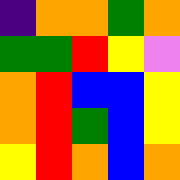[["indigo", "orange", "orange", "green", "orange"], ["green", "green", "red", "yellow", "violet"], ["orange", "red", "blue", "blue", "yellow"], ["orange", "red", "green", "blue", "yellow"], ["yellow", "red", "orange", "blue", "orange"]]